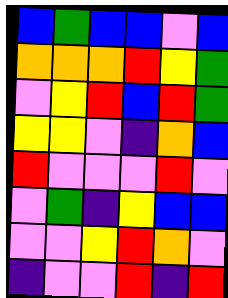[["blue", "green", "blue", "blue", "violet", "blue"], ["orange", "orange", "orange", "red", "yellow", "green"], ["violet", "yellow", "red", "blue", "red", "green"], ["yellow", "yellow", "violet", "indigo", "orange", "blue"], ["red", "violet", "violet", "violet", "red", "violet"], ["violet", "green", "indigo", "yellow", "blue", "blue"], ["violet", "violet", "yellow", "red", "orange", "violet"], ["indigo", "violet", "violet", "red", "indigo", "red"]]